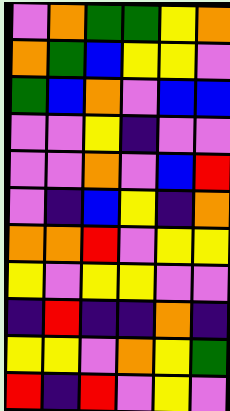[["violet", "orange", "green", "green", "yellow", "orange"], ["orange", "green", "blue", "yellow", "yellow", "violet"], ["green", "blue", "orange", "violet", "blue", "blue"], ["violet", "violet", "yellow", "indigo", "violet", "violet"], ["violet", "violet", "orange", "violet", "blue", "red"], ["violet", "indigo", "blue", "yellow", "indigo", "orange"], ["orange", "orange", "red", "violet", "yellow", "yellow"], ["yellow", "violet", "yellow", "yellow", "violet", "violet"], ["indigo", "red", "indigo", "indigo", "orange", "indigo"], ["yellow", "yellow", "violet", "orange", "yellow", "green"], ["red", "indigo", "red", "violet", "yellow", "violet"]]